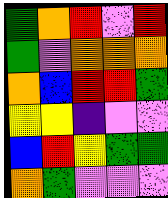[["green", "orange", "red", "violet", "red"], ["green", "violet", "orange", "orange", "orange"], ["orange", "blue", "red", "red", "green"], ["yellow", "yellow", "indigo", "violet", "violet"], ["blue", "red", "yellow", "green", "green"], ["orange", "green", "violet", "violet", "violet"]]